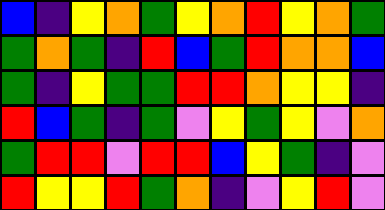[["blue", "indigo", "yellow", "orange", "green", "yellow", "orange", "red", "yellow", "orange", "green"], ["green", "orange", "green", "indigo", "red", "blue", "green", "red", "orange", "orange", "blue"], ["green", "indigo", "yellow", "green", "green", "red", "red", "orange", "yellow", "yellow", "indigo"], ["red", "blue", "green", "indigo", "green", "violet", "yellow", "green", "yellow", "violet", "orange"], ["green", "red", "red", "violet", "red", "red", "blue", "yellow", "green", "indigo", "violet"], ["red", "yellow", "yellow", "red", "green", "orange", "indigo", "violet", "yellow", "red", "violet"]]